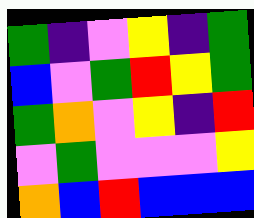[["green", "indigo", "violet", "yellow", "indigo", "green"], ["blue", "violet", "green", "red", "yellow", "green"], ["green", "orange", "violet", "yellow", "indigo", "red"], ["violet", "green", "violet", "violet", "violet", "yellow"], ["orange", "blue", "red", "blue", "blue", "blue"]]